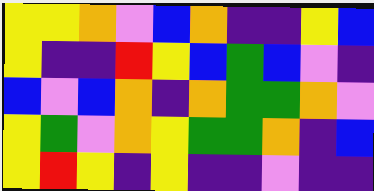[["yellow", "yellow", "orange", "violet", "blue", "orange", "indigo", "indigo", "yellow", "blue"], ["yellow", "indigo", "indigo", "red", "yellow", "blue", "green", "blue", "violet", "indigo"], ["blue", "violet", "blue", "orange", "indigo", "orange", "green", "green", "orange", "violet"], ["yellow", "green", "violet", "orange", "yellow", "green", "green", "orange", "indigo", "blue"], ["yellow", "red", "yellow", "indigo", "yellow", "indigo", "indigo", "violet", "indigo", "indigo"]]